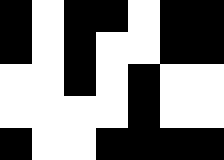[["black", "white", "black", "black", "white", "black", "black"], ["black", "white", "black", "white", "white", "black", "black"], ["white", "white", "black", "white", "black", "white", "white"], ["white", "white", "white", "white", "black", "white", "white"], ["black", "white", "white", "black", "black", "black", "black"]]